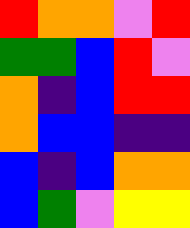[["red", "orange", "orange", "violet", "red"], ["green", "green", "blue", "red", "violet"], ["orange", "indigo", "blue", "red", "red"], ["orange", "blue", "blue", "indigo", "indigo"], ["blue", "indigo", "blue", "orange", "orange"], ["blue", "green", "violet", "yellow", "yellow"]]